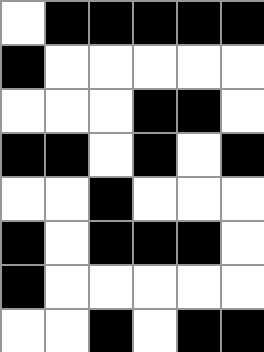[["white", "black", "black", "black", "black", "black"], ["black", "white", "white", "white", "white", "white"], ["white", "white", "white", "black", "black", "white"], ["black", "black", "white", "black", "white", "black"], ["white", "white", "black", "white", "white", "white"], ["black", "white", "black", "black", "black", "white"], ["black", "white", "white", "white", "white", "white"], ["white", "white", "black", "white", "black", "black"]]